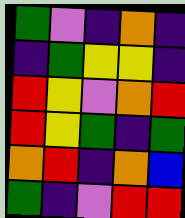[["green", "violet", "indigo", "orange", "indigo"], ["indigo", "green", "yellow", "yellow", "indigo"], ["red", "yellow", "violet", "orange", "red"], ["red", "yellow", "green", "indigo", "green"], ["orange", "red", "indigo", "orange", "blue"], ["green", "indigo", "violet", "red", "red"]]